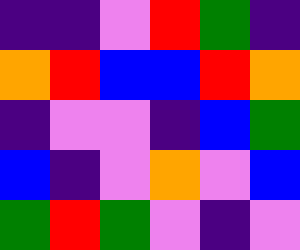[["indigo", "indigo", "violet", "red", "green", "indigo"], ["orange", "red", "blue", "blue", "red", "orange"], ["indigo", "violet", "violet", "indigo", "blue", "green"], ["blue", "indigo", "violet", "orange", "violet", "blue"], ["green", "red", "green", "violet", "indigo", "violet"]]